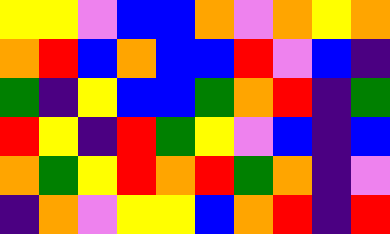[["yellow", "yellow", "violet", "blue", "blue", "orange", "violet", "orange", "yellow", "orange"], ["orange", "red", "blue", "orange", "blue", "blue", "red", "violet", "blue", "indigo"], ["green", "indigo", "yellow", "blue", "blue", "green", "orange", "red", "indigo", "green"], ["red", "yellow", "indigo", "red", "green", "yellow", "violet", "blue", "indigo", "blue"], ["orange", "green", "yellow", "red", "orange", "red", "green", "orange", "indigo", "violet"], ["indigo", "orange", "violet", "yellow", "yellow", "blue", "orange", "red", "indigo", "red"]]